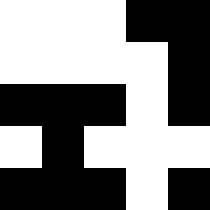[["white", "white", "white", "black", "black"], ["white", "white", "white", "white", "black"], ["black", "black", "black", "white", "black"], ["white", "black", "white", "white", "white"], ["black", "black", "black", "white", "black"]]